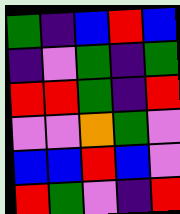[["green", "indigo", "blue", "red", "blue"], ["indigo", "violet", "green", "indigo", "green"], ["red", "red", "green", "indigo", "red"], ["violet", "violet", "orange", "green", "violet"], ["blue", "blue", "red", "blue", "violet"], ["red", "green", "violet", "indigo", "red"]]